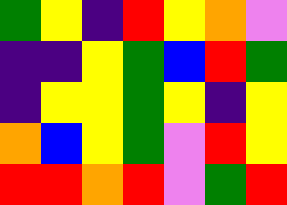[["green", "yellow", "indigo", "red", "yellow", "orange", "violet"], ["indigo", "indigo", "yellow", "green", "blue", "red", "green"], ["indigo", "yellow", "yellow", "green", "yellow", "indigo", "yellow"], ["orange", "blue", "yellow", "green", "violet", "red", "yellow"], ["red", "red", "orange", "red", "violet", "green", "red"]]